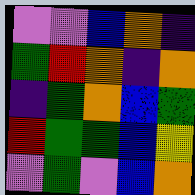[["violet", "violet", "blue", "orange", "indigo"], ["green", "red", "orange", "indigo", "orange"], ["indigo", "green", "orange", "blue", "green"], ["red", "green", "green", "blue", "yellow"], ["violet", "green", "violet", "blue", "orange"]]